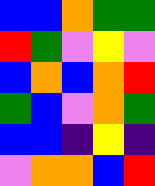[["blue", "blue", "orange", "green", "green"], ["red", "green", "violet", "yellow", "violet"], ["blue", "orange", "blue", "orange", "red"], ["green", "blue", "violet", "orange", "green"], ["blue", "blue", "indigo", "yellow", "indigo"], ["violet", "orange", "orange", "blue", "red"]]